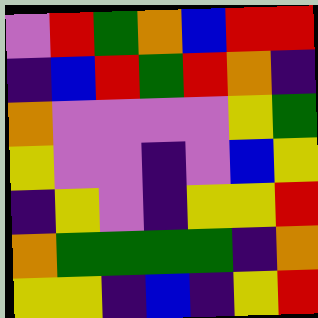[["violet", "red", "green", "orange", "blue", "red", "red"], ["indigo", "blue", "red", "green", "red", "orange", "indigo"], ["orange", "violet", "violet", "violet", "violet", "yellow", "green"], ["yellow", "violet", "violet", "indigo", "violet", "blue", "yellow"], ["indigo", "yellow", "violet", "indigo", "yellow", "yellow", "red"], ["orange", "green", "green", "green", "green", "indigo", "orange"], ["yellow", "yellow", "indigo", "blue", "indigo", "yellow", "red"]]